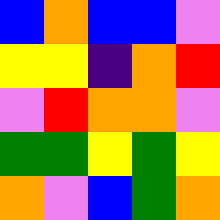[["blue", "orange", "blue", "blue", "violet"], ["yellow", "yellow", "indigo", "orange", "red"], ["violet", "red", "orange", "orange", "violet"], ["green", "green", "yellow", "green", "yellow"], ["orange", "violet", "blue", "green", "orange"]]